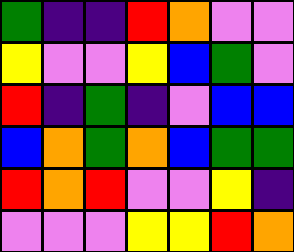[["green", "indigo", "indigo", "red", "orange", "violet", "violet"], ["yellow", "violet", "violet", "yellow", "blue", "green", "violet"], ["red", "indigo", "green", "indigo", "violet", "blue", "blue"], ["blue", "orange", "green", "orange", "blue", "green", "green"], ["red", "orange", "red", "violet", "violet", "yellow", "indigo"], ["violet", "violet", "violet", "yellow", "yellow", "red", "orange"]]